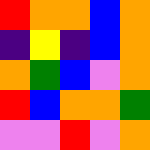[["red", "orange", "orange", "blue", "orange"], ["indigo", "yellow", "indigo", "blue", "orange"], ["orange", "green", "blue", "violet", "orange"], ["red", "blue", "orange", "orange", "green"], ["violet", "violet", "red", "violet", "orange"]]